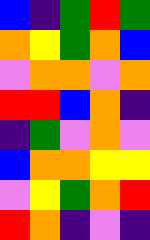[["blue", "indigo", "green", "red", "green"], ["orange", "yellow", "green", "orange", "blue"], ["violet", "orange", "orange", "violet", "orange"], ["red", "red", "blue", "orange", "indigo"], ["indigo", "green", "violet", "orange", "violet"], ["blue", "orange", "orange", "yellow", "yellow"], ["violet", "yellow", "green", "orange", "red"], ["red", "orange", "indigo", "violet", "indigo"]]